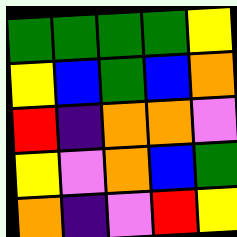[["green", "green", "green", "green", "yellow"], ["yellow", "blue", "green", "blue", "orange"], ["red", "indigo", "orange", "orange", "violet"], ["yellow", "violet", "orange", "blue", "green"], ["orange", "indigo", "violet", "red", "yellow"]]